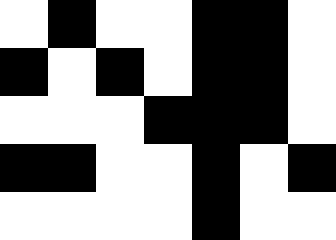[["white", "black", "white", "white", "black", "black", "white"], ["black", "white", "black", "white", "black", "black", "white"], ["white", "white", "white", "black", "black", "black", "white"], ["black", "black", "white", "white", "black", "white", "black"], ["white", "white", "white", "white", "black", "white", "white"]]